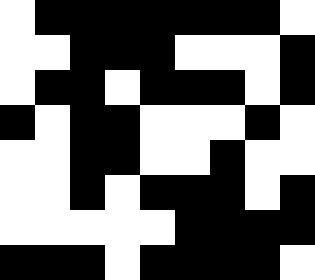[["white", "black", "black", "black", "black", "black", "black", "black", "white"], ["white", "white", "black", "black", "black", "white", "white", "white", "black"], ["white", "black", "black", "white", "black", "black", "black", "white", "black"], ["black", "white", "black", "black", "white", "white", "white", "black", "white"], ["white", "white", "black", "black", "white", "white", "black", "white", "white"], ["white", "white", "black", "white", "black", "black", "black", "white", "black"], ["white", "white", "white", "white", "white", "black", "black", "black", "black"], ["black", "black", "black", "white", "black", "black", "black", "black", "white"]]